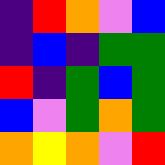[["indigo", "red", "orange", "violet", "blue"], ["indigo", "blue", "indigo", "green", "green"], ["red", "indigo", "green", "blue", "green"], ["blue", "violet", "green", "orange", "green"], ["orange", "yellow", "orange", "violet", "red"]]